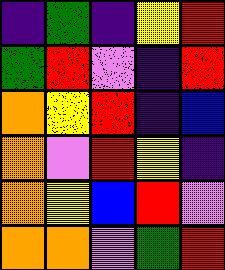[["indigo", "green", "indigo", "yellow", "red"], ["green", "red", "violet", "indigo", "red"], ["orange", "yellow", "red", "indigo", "blue"], ["orange", "violet", "red", "yellow", "indigo"], ["orange", "yellow", "blue", "red", "violet"], ["orange", "orange", "violet", "green", "red"]]